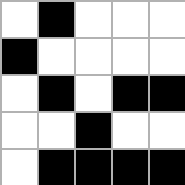[["white", "black", "white", "white", "white"], ["black", "white", "white", "white", "white"], ["white", "black", "white", "black", "black"], ["white", "white", "black", "white", "white"], ["white", "black", "black", "black", "black"]]